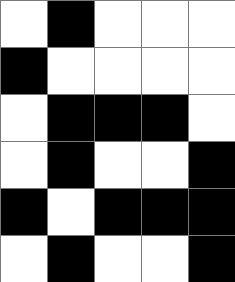[["white", "black", "white", "white", "white"], ["black", "white", "white", "white", "white"], ["white", "black", "black", "black", "white"], ["white", "black", "white", "white", "black"], ["black", "white", "black", "black", "black"], ["white", "black", "white", "white", "black"]]